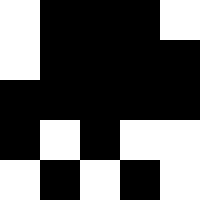[["white", "black", "black", "black", "white"], ["white", "black", "black", "black", "black"], ["black", "black", "black", "black", "black"], ["black", "white", "black", "white", "white"], ["white", "black", "white", "black", "white"]]